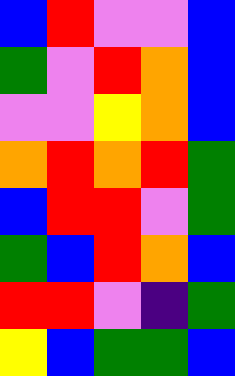[["blue", "red", "violet", "violet", "blue"], ["green", "violet", "red", "orange", "blue"], ["violet", "violet", "yellow", "orange", "blue"], ["orange", "red", "orange", "red", "green"], ["blue", "red", "red", "violet", "green"], ["green", "blue", "red", "orange", "blue"], ["red", "red", "violet", "indigo", "green"], ["yellow", "blue", "green", "green", "blue"]]